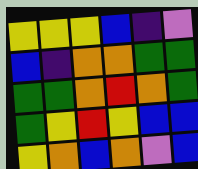[["yellow", "yellow", "yellow", "blue", "indigo", "violet"], ["blue", "indigo", "orange", "orange", "green", "green"], ["green", "green", "orange", "red", "orange", "green"], ["green", "yellow", "red", "yellow", "blue", "blue"], ["yellow", "orange", "blue", "orange", "violet", "blue"]]